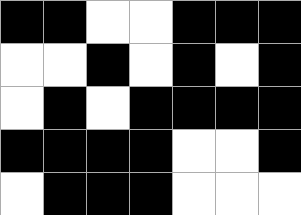[["black", "black", "white", "white", "black", "black", "black"], ["white", "white", "black", "white", "black", "white", "black"], ["white", "black", "white", "black", "black", "black", "black"], ["black", "black", "black", "black", "white", "white", "black"], ["white", "black", "black", "black", "white", "white", "white"]]